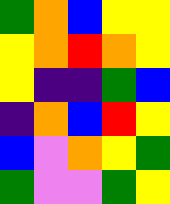[["green", "orange", "blue", "yellow", "yellow"], ["yellow", "orange", "red", "orange", "yellow"], ["yellow", "indigo", "indigo", "green", "blue"], ["indigo", "orange", "blue", "red", "yellow"], ["blue", "violet", "orange", "yellow", "green"], ["green", "violet", "violet", "green", "yellow"]]